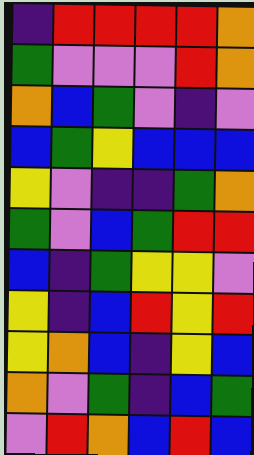[["indigo", "red", "red", "red", "red", "orange"], ["green", "violet", "violet", "violet", "red", "orange"], ["orange", "blue", "green", "violet", "indigo", "violet"], ["blue", "green", "yellow", "blue", "blue", "blue"], ["yellow", "violet", "indigo", "indigo", "green", "orange"], ["green", "violet", "blue", "green", "red", "red"], ["blue", "indigo", "green", "yellow", "yellow", "violet"], ["yellow", "indigo", "blue", "red", "yellow", "red"], ["yellow", "orange", "blue", "indigo", "yellow", "blue"], ["orange", "violet", "green", "indigo", "blue", "green"], ["violet", "red", "orange", "blue", "red", "blue"]]